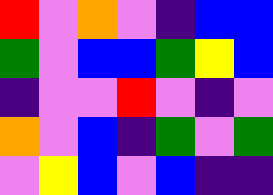[["red", "violet", "orange", "violet", "indigo", "blue", "blue"], ["green", "violet", "blue", "blue", "green", "yellow", "blue"], ["indigo", "violet", "violet", "red", "violet", "indigo", "violet"], ["orange", "violet", "blue", "indigo", "green", "violet", "green"], ["violet", "yellow", "blue", "violet", "blue", "indigo", "indigo"]]